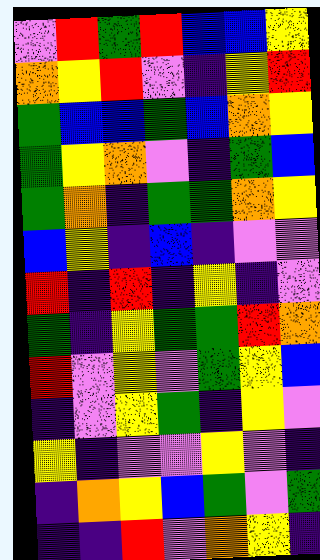[["violet", "red", "green", "red", "blue", "blue", "yellow"], ["orange", "yellow", "red", "violet", "indigo", "yellow", "red"], ["green", "blue", "blue", "green", "blue", "orange", "yellow"], ["green", "yellow", "orange", "violet", "indigo", "green", "blue"], ["green", "orange", "indigo", "green", "green", "orange", "yellow"], ["blue", "yellow", "indigo", "blue", "indigo", "violet", "violet"], ["red", "indigo", "red", "indigo", "yellow", "indigo", "violet"], ["green", "indigo", "yellow", "green", "green", "red", "orange"], ["red", "violet", "yellow", "violet", "green", "yellow", "blue"], ["indigo", "violet", "yellow", "green", "indigo", "yellow", "violet"], ["yellow", "indigo", "violet", "violet", "yellow", "violet", "indigo"], ["indigo", "orange", "yellow", "blue", "green", "violet", "green"], ["indigo", "indigo", "red", "violet", "orange", "yellow", "indigo"]]